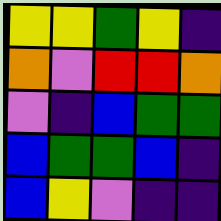[["yellow", "yellow", "green", "yellow", "indigo"], ["orange", "violet", "red", "red", "orange"], ["violet", "indigo", "blue", "green", "green"], ["blue", "green", "green", "blue", "indigo"], ["blue", "yellow", "violet", "indigo", "indigo"]]